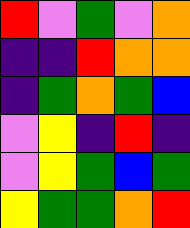[["red", "violet", "green", "violet", "orange"], ["indigo", "indigo", "red", "orange", "orange"], ["indigo", "green", "orange", "green", "blue"], ["violet", "yellow", "indigo", "red", "indigo"], ["violet", "yellow", "green", "blue", "green"], ["yellow", "green", "green", "orange", "red"]]